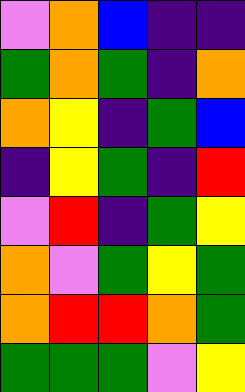[["violet", "orange", "blue", "indigo", "indigo"], ["green", "orange", "green", "indigo", "orange"], ["orange", "yellow", "indigo", "green", "blue"], ["indigo", "yellow", "green", "indigo", "red"], ["violet", "red", "indigo", "green", "yellow"], ["orange", "violet", "green", "yellow", "green"], ["orange", "red", "red", "orange", "green"], ["green", "green", "green", "violet", "yellow"]]